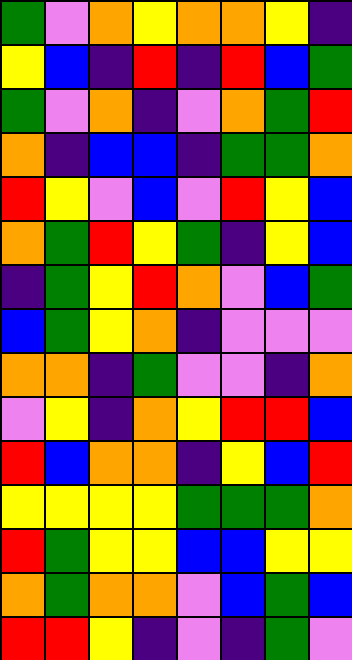[["green", "violet", "orange", "yellow", "orange", "orange", "yellow", "indigo"], ["yellow", "blue", "indigo", "red", "indigo", "red", "blue", "green"], ["green", "violet", "orange", "indigo", "violet", "orange", "green", "red"], ["orange", "indigo", "blue", "blue", "indigo", "green", "green", "orange"], ["red", "yellow", "violet", "blue", "violet", "red", "yellow", "blue"], ["orange", "green", "red", "yellow", "green", "indigo", "yellow", "blue"], ["indigo", "green", "yellow", "red", "orange", "violet", "blue", "green"], ["blue", "green", "yellow", "orange", "indigo", "violet", "violet", "violet"], ["orange", "orange", "indigo", "green", "violet", "violet", "indigo", "orange"], ["violet", "yellow", "indigo", "orange", "yellow", "red", "red", "blue"], ["red", "blue", "orange", "orange", "indigo", "yellow", "blue", "red"], ["yellow", "yellow", "yellow", "yellow", "green", "green", "green", "orange"], ["red", "green", "yellow", "yellow", "blue", "blue", "yellow", "yellow"], ["orange", "green", "orange", "orange", "violet", "blue", "green", "blue"], ["red", "red", "yellow", "indigo", "violet", "indigo", "green", "violet"]]